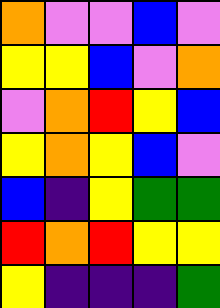[["orange", "violet", "violet", "blue", "violet"], ["yellow", "yellow", "blue", "violet", "orange"], ["violet", "orange", "red", "yellow", "blue"], ["yellow", "orange", "yellow", "blue", "violet"], ["blue", "indigo", "yellow", "green", "green"], ["red", "orange", "red", "yellow", "yellow"], ["yellow", "indigo", "indigo", "indigo", "green"]]